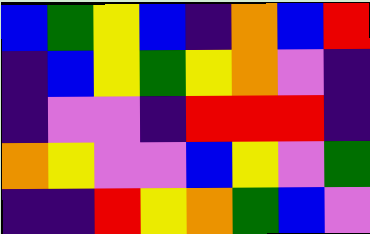[["blue", "green", "yellow", "blue", "indigo", "orange", "blue", "red"], ["indigo", "blue", "yellow", "green", "yellow", "orange", "violet", "indigo"], ["indigo", "violet", "violet", "indigo", "red", "red", "red", "indigo"], ["orange", "yellow", "violet", "violet", "blue", "yellow", "violet", "green"], ["indigo", "indigo", "red", "yellow", "orange", "green", "blue", "violet"]]